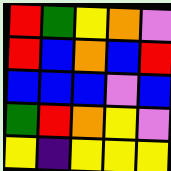[["red", "green", "yellow", "orange", "violet"], ["red", "blue", "orange", "blue", "red"], ["blue", "blue", "blue", "violet", "blue"], ["green", "red", "orange", "yellow", "violet"], ["yellow", "indigo", "yellow", "yellow", "yellow"]]